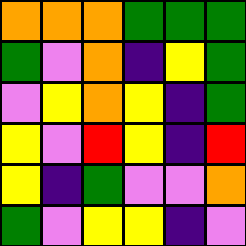[["orange", "orange", "orange", "green", "green", "green"], ["green", "violet", "orange", "indigo", "yellow", "green"], ["violet", "yellow", "orange", "yellow", "indigo", "green"], ["yellow", "violet", "red", "yellow", "indigo", "red"], ["yellow", "indigo", "green", "violet", "violet", "orange"], ["green", "violet", "yellow", "yellow", "indigo", "violet"]]